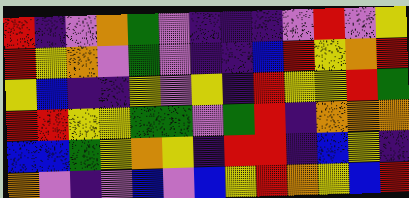[["red", "indigo", "violet", "orange", "green", "violet", "indigo", "indigo", "indigo", "violet", "red", "violet", "yellow"], ["red", "yellow", "orange", "violet", "green", "violet", "indigo", "indigo", "blue", "red", "yellow", "orange", "red"], ["yellow", "blue", "indigo", "indigo", "yellow", "violet", "yellow", "indigo", "red", "yellow", "yellow", "red", "green"], ["red", "red", "yellow", "yellow", "green", "green", "violet", "green", "red", "indigo", "orange", "orange", "orange"], ["blue", "blue", "green", "yellow", "orange", "yellow", "indigo", "red", "red", "indigo", "blue", "yellow", "indigo"], ["orange", "violet", "indigo", "violet", "blue", "violet", "blue", "yellow", "red", "orange", "yellow", "blue", "red"]]